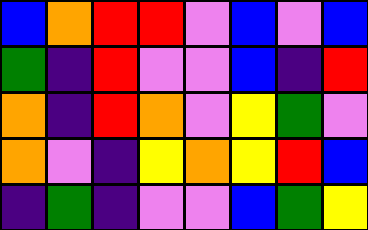[["blue", "orange", "red", "red", "violet", "blue", "violet", "blue"], ["green", "indigo", "red", "violet", "violet", "blue", "indigo", "red"], ["orange", "indigo", "red", "orange", "violet", "yellow", "green", "violet"], ["orange", "violet", "indigo", "yellow", "orange", "yellow", "red", "blue"], ["indigo", "green", "indigo", "violet", "violet", "blue", "green", "yellow"]]